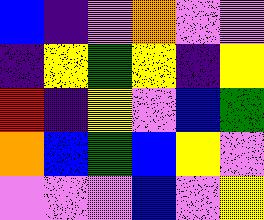[["blue", "indigo", "violet", "orange", "violet", "violet"], ["indigo", "yellow", "green", "yellow", "indigo", "yellow"], ["red", "indigo", "yellow", "violet", "blue", "green"], ["orange", "blue", "green", "blue", "yellow", "violet"], ["violet", "violet", "violet", "blue", "violet", "yellow"]]